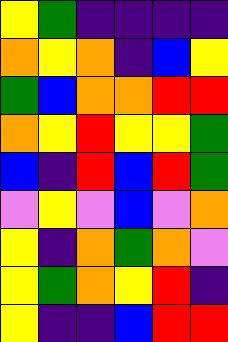[["yellow", "green", "indigo", "indigo", "indigo", "indigo"], ["orange", "yellow", "orange", "indigo", "blue", "yellow"], ["green", "blue", "orange", "orange", "red", "red"], ["orange", "yellow", "red", "yellow", "yellow", "green"], ["blue", "indigo", "red", "blue", "red", "green"], ["violet", "yellow", "violet", "blue", "violet", "orange"], ["yellow", "indigo", "orange", "green", "orange", "violet"], ["yellow", "green", "orange", "yellow", "red", "indigo"], ["yellow", "indigo", "indigo", "blue", "red", "red"]]